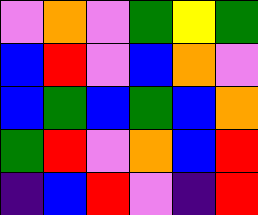[["violet", "orange", "violet", "green", "yellow", "green"], ["blue", "red", "violet", "blue", "orange", "violet"], ["blue", "green", "blue", "green", "blue", "orange"], ["green", "red", "violet", "orange", "blue", "red"], ["indigo", "blue", "red", "violet", "indigo", "red"]]